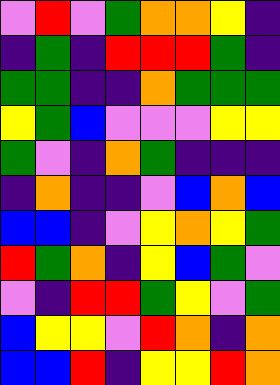[["violet", "red", "violet", "green", "orange", "orange", "yellow", "indigo"], ["indigo", "green", "indigo", "red", "red", "red", "green", "indigo"], ["green", "green", "indigo", "indigo", "orange", "green", "green", "green"], ["yellow", "green", "blue", "violet", "violet", "violet", "yellow", "yellow"], ["green", "violet", "indigo", "orange", "green", "indigo", "indigo", "indigo"], ["indigo", "orange", "indigo", "indigo", "violet", "blue", "orange", "blue"], ["blue", "blue", "indigo", "violet", "yellow", "orange", "yellow", "green"], ["red", "green", "orange", "indigo", "yellow", "blue", "green", "violet"], ["violet", "indigo", "red", "red", "green", "yellow", "violet", "green"], ["blue", "yellow", "yellow", "violet", "red", "orange", "indigo", "orange"], ["blue", "blue", "red", "indigo", "yellow", "yellow", "red", "orange"]]